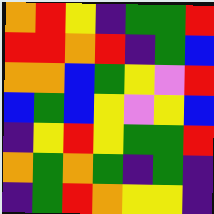[["orange", "red", "yellow", "indigo", "green", "green", "red"], ["red", "red", "orange", "red", "indigo", "green", "blue"], ["orange", "orange", "blue", "green", "yellow", "violet", "red"], ["blue", "green", "blue", "yellow", "violet", "yellow", "blue"], ["indigo", "yellow", "red", "yellow", "green", "green", "red"], ["orange", "green", "orange", "green", "indigo", "green", "indigo"], ["indigo", "green", "red", "orange", "yellow", "yellow", "indigo"]]